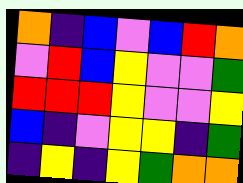[["orange", "indigo", "blue", "violet", "blue", "red", "orange"], ["violet", "red", "blue", "yellow", "violet", "violet", "green"], ["red", "red", "red", "yellow", "violet", "violet", "yellow"], ["blue", "indigo", "violet", "yellow", "yellow", "indigo", "green"], ["indigo", "yellow", "indigo", "yellow", "green", "orange", "orange"]]